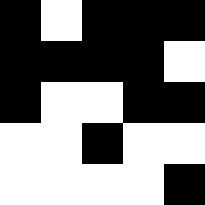[["black", "white", "black", "black", "black"], ["black", "black", "black", "black", "white"], ["black", "white", "white", "black", "black"], ["white", "white", "black", "white", "white"], ["white", "white", "white", "white", "black"]]